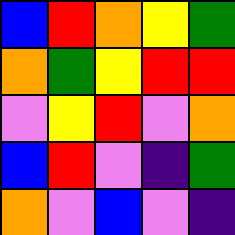[["blue", "red", "orange", "yellow", "green"], ["orange", "green", "yellow", "red", "red"], ["violet", "yellow", "red", "violet", "orange"], ["blue", "red", "violet", "indigo", "green"], ["orange", "violet", "blue", "violet", "indigo"]]